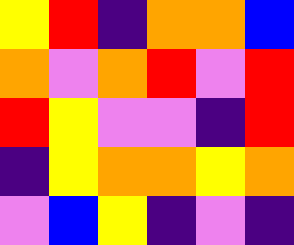[["yellow", "red", "indigo", "orange", "orange", "blue"], ["orange", "violet", "orange", "red", "violet", "red"], ["red", "yellow", "violet", "violet", "indigo", "red"], ["indigo", "yellow", "orange", "orange", "yellow", "orange"], ["violet", "blue", "yellow", "indigo", "violet", "indigo"]]